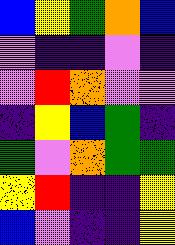[["blue", "yellow", "green", "orange", "blue"], ["violet", "indigo", "indigo", "violet", "indigo"], ["violet", "red", "orange", "violet", "violet"], ["indigo", "yellow", "blue", "green", "indigo"], ["green", "violet", "orange", "green", "green"], ["yellow", "red", "indigo", "indigo", "yellow"], ["blue", "violet", "indigo", "indigo", "yellow"]]